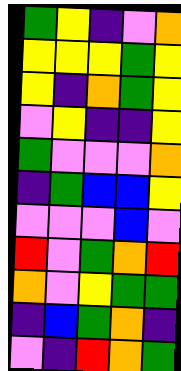[["green", "yellow", "indigo", "violet", "orange"], ["yellow", "yellow", "yellow", "green", "yellow"], ["yellow", "indigo", "orange", "green", "yellow"], ["violet", "yellow", "indigo", "indigo", "yellow"], ["green", "violet", "violet", "violet", "orange"], ["indigo", "green", "blue", "blue", "yellow"], ["violet", "violet", "violet", "blue", "violet"], ["red", "violet", "green", "orange", "red"], ["orange", "violet", "yellow", "green", "green"], ["indigo", "blue", "green", "orange", "indigo"], ["violet", "indigo", "red", "orange", "green"]]